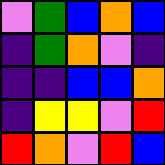[["violet", "green", "blue", "orange", "blue"], ["indigo", "green", "orange", "violet", "indigo"], ["indigo", "indigo", "blue", "blue", "orange"], ["indigo", "yellow", "yellow", "violet", "red"], ["red", "orange", "violet", "red", "blue"]]